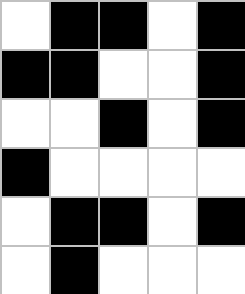[["white", "black", "black", "white", "black"], ["black", "black", "white", "white", "black"], ["white", "white", "black", "white", "black"], ["black", "white", "white", "white", "white"], ["white", "black", "black", "white", "black"], ["white", "black", "white", "white", "white"]]